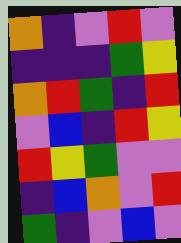[["orange", "indigo", "violet", "red", "violet"], ["indigo", "indigo", "indigo", "green", "yellow"], ["orange", "red", "green", "indigo", "red"], ["violet", "blue", "indigo", "red", "yellow"], ["red", "yellow", "green", "violet", "violet"], ["indigo", "blue", "orange", "violet", "red"], ["green", "indigo", "violet", "blue", "violet"]]